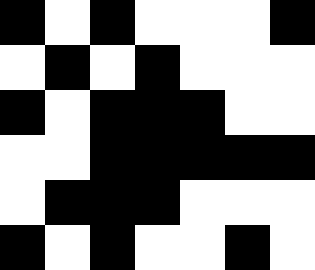[["black", "white", "black", "white", "white", "white", "black"], ["white", "black", "white", "black", "white", "white", "white"], ["black", "white", "black", "black", "black", "white", "white"], ["white", "white", "black", "black", "black", "black", "black"], ["white", "black", "black", "black", "white", "white", "white"], ["black", "white", "black", "white", "white", "black", "white"]]